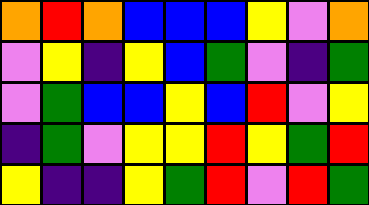[["orange", "red", "orange", "blue", "blue", "blue", "yellow", "violet", "orange"], ["violet", "yellow", "indigo", "yellow", "blue", "green", "violet", "indigo", "green"], ["violet", "green", "blue", "blue", "yellow", "blue", "red", "violet", "yellow"], ["indigo", "green", "violet", "yellow", "yellow", "red", "yellow", "green", "red"], ["yellow", "indigo", "indigo", "yellow", "green", "red", "violet", "red", "green"]]